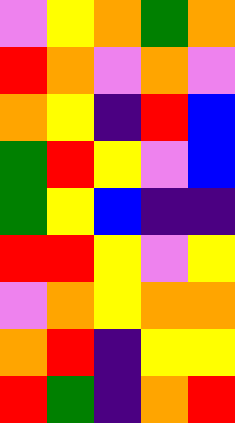[["violet", "yellow", "orange", "green", "orange"], ["red", "orange", "violet", "orange", "violet"], ["orange", "yellow", "indigo", "red", "blue"], ["green", "red", "yellow", "violet", "blue"], ["green", "yellow", "blue", "indigo", "indigo"], ["red", "red", "yellow", "violet", "yellow"], ["violet", "orange", "yellow", "orange", "orange"], ["orange", "red", "indigo", "yellow", "yellow"], ["red", "green", "indigo", "orange", "red"]]